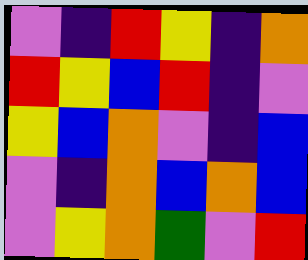[["violet", "indigo", "red", "yellow", "indigo", "orange"], ["red", "yellow", "blue", "red", "indigo", "violet"], ["yellow", "blue", "orange", "violet", "indigo", "blue"], ["violet", "indigo", "orange", "blue", "orange", "blue"], ["violet", "yellow", "orange", "green", "violet", "red"]]